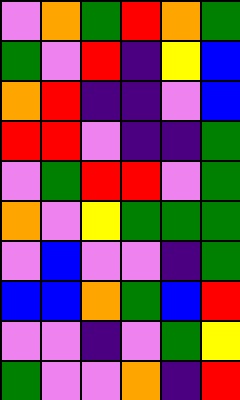[["violet", "orange", "green", "red", "orange", "green"], ["green", "violet", "red", "indigo", "yellow", "blue"], ["orange", "red", "indigo", "indigo", "violet", "blue"], ["red", "red", "violet", "indigo", "indigo", "green"], ["violet", "green", "red", "red", "violet", "green"], ["orange", "violet", "yellow", "green", "green", "green"], ["violet", "blue", "violet", "violet", "indigo", "green"], ["blue", "blue", "orange", "green", "blue", "red"], ["violet", "violet", "indigo", "violet", "green", "yellow"], ["green", "violet", "violet", "orange", "indigo", "red"]]